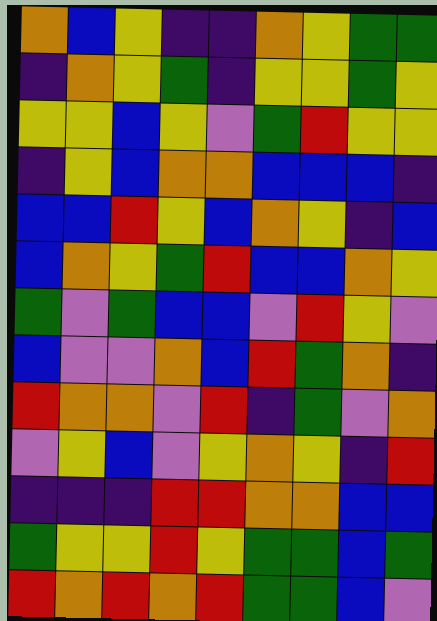[["orange", "blue", "yellow", "indigo", "indigo", "orange", "yellow", "green", "green"], ["indigo", "orange", "yellow", "green", "indigo", "yellow", "yellow", "green", "yellow"], ["yellow", "yellow", "blue", "yellow", "violet", "green", "red", "yellow", "yellow"], ["indigo", "yellow", "blue", "orange", "orange", "blue", "blue", "blue", "indigo"], ["blue", "blue", "red", "yellow", "blue", "orange", "yellow", "indigo", "blue"], ["blue", "orange", "yellow", "green", "red", "blue", "blue", "orange", "yellow"], ["green", "violet", "green", "blue", "blue", "violet", "red", "yellow", "violet"], ["blue", "violet", "violet", "orange", "blue", "red", "green", "orange", "indigo"], ["red", "orange", "orange", "violet", "red", "indigo", "green", "violet", "orange"], ["violet", "yellow", "blue", "violet", "yellow", "orange", "yellow", "indigo", "red"], ["indigo", "indigo", "indigo", "red", "red", "orange", "orange", "blue", "blue"], ["green", "yellow", "yellow", "red", "yellow", "green", "green", "blue", "green"], ["red", "orange", "red", "orange", "red", "green", "green", "blue", "violet"]]